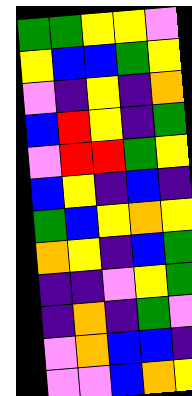[["green", "green", "yellow", "yellow", "violet"], ["yellow", "blue", "blue", "green", "yellow"], ["violet", "indigo", "yellow", "indigo", "orange"], ["blue", "red", "yellow", "indigo", "green"], ["violet", "red", "red", "green", "yellow"], ["blue", "yellow", "indigo", "blue", "indigo"], ["green", "blue", "yellow", "orange", "yellow"], ["orange", "yellow", "indigo", "blue", "green"], ["indigo", "indigo", "violet", "yellow", "green"], ["indigo", "orange", "indigo", "green", "violet"], ["violet", "orange", "blue", "blue", "indigo"], ["violet", "violet", "blue", "orange", "yellow"]]